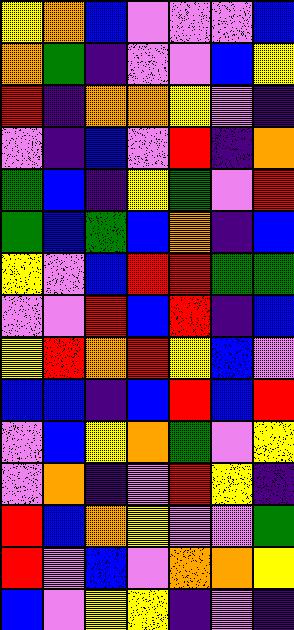[["yellow", "orange", "blue", "violet", "violet", "violet", "blue"], ["orange", "green", "indigo", "violet", "violet", "blue", "yellow"], ["red", "indigo", "orange", "orange", "yellow", "violet", "indigo"], ["violet", "indigo", "blue", "violet", "red", "indigo", "orange"], ["green", "blue", "indigo", "yellow", "green", "violet", "red"], ["green", "blue", "green", "blue", "orange", "indigo", "blue"], ["yellow", "violet", "blue", "red", "red", "green", "green"], ["violet", "violet", "red", "blue", "red", "indigo", "blue"], ["yellow", "red", "orange", "red", "yellow", "blue", "violet"], ["blue", "blue", "indigo", "blue", "red", "blue", "red"], ["violet", "blue", "yellow", "orange", "green", "violet", "yellow"], ["violet", "orange", "indigo", "violet", "red", "yellow", "indigo"], ["red", "blue", "orange", "yellow", "violet", "violet", "green"], ["red", "violet", "blue", "violet", "orange", "orange", "yellow"], ["blue", "violet", "yellow", "yellow", "indigo", "violet", "indigo"]]